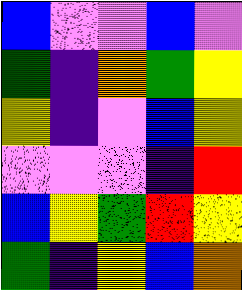[["blue", "violet", "violet", "blue", "violet"], ["green", "indigo", "orange", "green", "yellow"], ["yellow", "indigo", "violet", "blue", "yellow"], ["violet", "violet", "violet", "indigo", "red"], ["blue", "yellow", "green", "red", "yellow"], ["green", "indigo", "yellow", "blue", "orange"]]